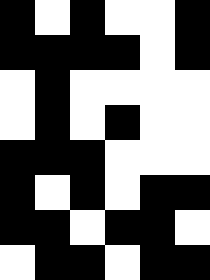[["black", "white", "black", "white", "white", "black"], ["black", "black", "black", "black", "white", "black"], ["white", "black", "white", "white", "white", "white"], ["white", "black", "white", "black", "white", "white"], ["black", "black", "black", "white", "white", "white"], ["black", "white", "black", "white", "black", "black"], ["black", "black", "white", "black", "black", "white"], ["white", "black", "black", "white", "black", "black"]]